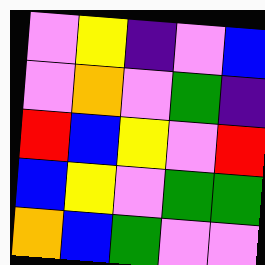[["violet", "yellow", "indigo", "violet", "blue"], ["violet", "orange", "violet", "green", "indigo"], ["red", "blue", "yellow", "violet", "red"], ["blue", "yellow", "violet", "green", "green"], ["orange", "blue", "green", "violet", "violet"]]